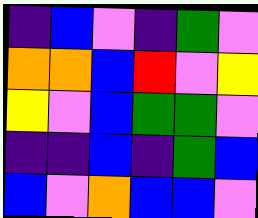[["indigo", "blue", "violet", "indigo", "green", "violet"], ["orange", "orange", "blue", "red", "violet", "yellow"], ["yellow", "violet", "blue", "green", "green", "violet"], ["indigo", "indigo", "blue", "indigo", "green", "blue"], ["blue", "violet", "orange", "blue", "blue", "violet"]]